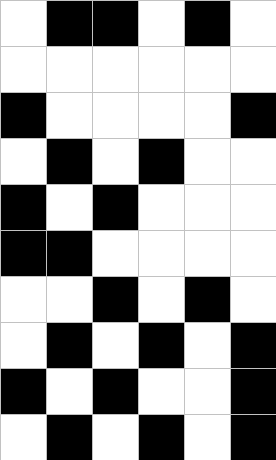[["white", "black", "black", "white", "black", "white"], ["white", "white", "white", "white", "white", "white"], ["black", "white", "white", "white", "white", "black"], ["white", "black", "white", "black", "white", "white"], ["black", "white", "black", "white", "white", "white"], ["black", "black", "white", "white", "white", "white"], ["white", "white", "black", "white", "black", "white"], ["white", "black", "white", "black", "white", "black"], ["black", "white", "black", "white", "white", "black"], ["white", "black", "white", "black", "white", "black"]]